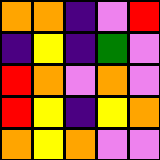[["orange", "orange", "indigo", "violet", "red"], ["indigo", "yellow", "indigo", "green", "violet"], ["red", "orange", "violet", "orange", "violet"], ["red", "yellow", "indigo", "yellow", "orange"], ["orange", "yellow", "orange", "violet", "violet"]]